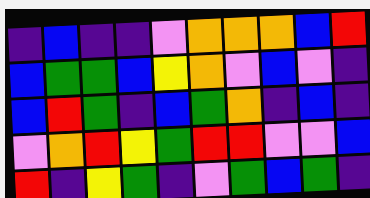[["indigo", "blue", "indigo", "indigo", "violet", "orange", "orange", "orange", "blue", "red"], ["blue", "green", "green", "blue", "yellow", "orange", "violet", "blue", "violet", "indigo"], ["blue", "red", "green", "indigo", "blue", "green", "orange", "indigo", "blue", "indigo"], ["violet", "orange", "red", "yellow", "green", "red", "red", "violet", "violet", "blue"], ["red", "indigo", "yellow", "green", "indigo", "violet", "green", "blue", "green", "indigo"]]